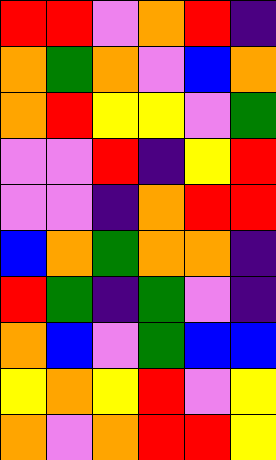[["red", "red", "violet", "orange", "red", "indigo"], ["orange", "green", "orange", "violet", "blue", "orange"], ["orange", "red", "yellow", "yellow", "violet", "green"], ["violet", "violet", "red", "indigo", "yellow", "red"], ["violet", "violet", "indigo", "orange", "red", "red"], ["blue", "orange", "green", "orange", "orange", "indigo"], ["red", "green", "indigo", "green", "violet", "indigo"], ["orange", "blue", "violet", "green", "blue", "blue"], ["yellow", "orange", "yellow", "red", "violet", "yellow"], ["orange", "violet", "orange", "red", "red", "yellow"]]